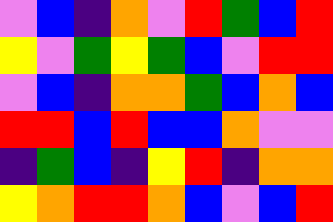[["violet", "blue", "indigo", "orange", "violet", "red", "green", "blue", "red"], ["yellow", "violet", "green", "yellow", "green", "blue", "violet", "red", "red"], ["violet", "blue", "indigo", "orange", "orange", "green", "blue", "orange", "blue"], ["red", "red", "blue", "red", "blue", "blue", "orange", "violet", "violet"], ["indigo", "green", "blue", "indigo", "yellow", "red", "indigo", "orange", "orange"], ["yellow", "orange", "red", "red", "orange", "blue", "violet", "blue", "red"]]